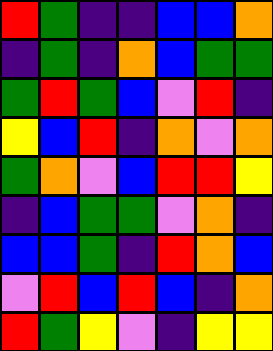[["red", "green", "indigo", "indigo", "blue", "blue", "orange"], ["indigo", "green", "indigo", "orange", "blue", "green", "green"], ["green", "red", "green", "blue", "violet", "red", "indigo"], ["yellow", "blue", "red", "indigo", "orange", "violet", "orange"], ["green", "orange", "violet", "blue", "red", "red", "yellow"], ["indigo", "blue", "green", "green", "violet", "orange", "indigo"], ["blue", "blue", "green", "indigo", "red", "orange", "blue"], ["violet", "red", "blue", "red", "blue", "indigo", "orange"], ["red", "green", "yellow", "violet", "indigo", "yellow", "yellow"]]